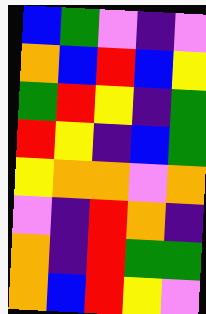[["blue", "green", "violet", "indigo", "violet"], ["orange", "blue", "red", "blue", "yellow"], ["green", "red", "yellow", "indigo", "green"], ["red", "yellow", "indigo", "blue", "green"], ["yellow", "orange", "orange", "violet", "orange"], ["violet", "indigo", "red", "orange", "indigo"], ["orange", "indigo", "red", "green", "green"], ["orange", "blue", "red", "yellow", "violet"]]